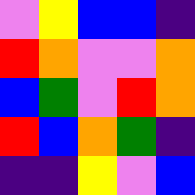[["violet", "yellow", "blue", "blue", "indigo"], ["red", "orange", "violet", "violet", "orange"], ["blue", "green", "violet", "red", "orange"], ["red", "blue", "orange", "green", "indigo"], ["indigo", "indigo", "yellow", "violet", "blue"]]